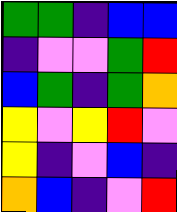[["green", "green", "indigo", "blue", "blue"], ["indigo", "violet", "violet", "green", "red"], ["blue", "green", "indigo", "green", "orange"], ["yellow", "violet", "yellow", "red", "violet"], ["yellow", "indigo", "violet", "blue", "indigo"], ["orange", "blue", "indigo", "violet", "red"]]